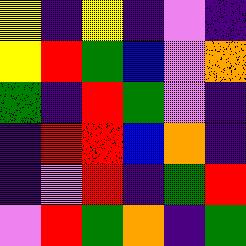[["yellow", "indigo", "yellow", "indigo", "violet", "indigo"], ["yellow", "red", "green", "blue", "violet", "orange"], ["green", "indigo", "red", "green", "violet", "indigo"], ["indigo", "red", "red", "blue", "orange", "indigo"], ["indigo", "violet", "red", "indigo", "green", "red"], ["violet", "red", "green", "orange", "indigo", "green"]]